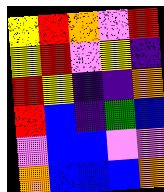[["yellow", "red", "orange", "violet", "red"], ["yellow", "red", "violet", "yellow", "indigo"], ["red", "yellow", "indigo", "indigo", "orange"], ["red", "blue", "indigo", "green", "blue"], ["violet", "blue", "blue", "violet", "violet"], ["orange", "blue", "blue", "blue", "orange"]]